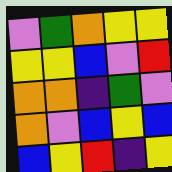[["violet", "green", "orange", "yellow", "yellow"], ["yellow", "yellow", "blue", "violet", "red"], ["orange", "orange", "indigo", "green", "violet"], ["orange", "violet", "blue", "yellow", "blue"], ["blue", "yellow", "red", "indigo", "yellow"]]